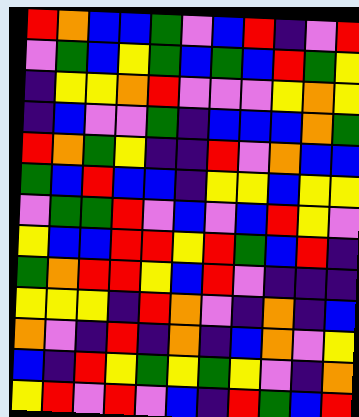[["red", "orange", "blue", "blue", "green", "violet", "blue", "red", "indigo", "violet", "red"], ["violet", "green", "blue", "yellow", "green", "blue", "green", "blue", "red", "green", "yellow"], ["indigo", "yellow", "yellow", "orange", "red", "violet", "violet", "violet", "yellow", "orange", "yellow"], ["indigo", "blue", "violet", "violet", "green", "indigo", "blue", "blue", "blue", "orange", "green"], ["red", "orange", "green", "yellow", "indigo", "indigo", "red", "violet", "orange", "blue", "blue"], ["green", "blue", "red", "blue", "blue", "indigo", "yellow", "yellow", "blue", "yellow", "yellow"], ["violet", "green", "green", "red", "violet", "blue", "violet", "blue", "red", "yellow", "violet"], ["yellow", "blue", "blue", "red", "red", "yellow", "red", "green", "blue", "red", "indigo"], ["green", "orange", "red", "red", "yellow", "blue", "red", "violet", "indigo", "indigo", "indigo"], ["yellow", "yellow", "yellow", "indigo", "red", "orange", "violet", "indigo", "orange", "indigo", "blue"], ["orange", "violet", "indigo", "red", "indigo", "orange", "indigo", "blue", "orange", "violet", "yellow"], ["blue", "indigo", "red", "yellow", "green", "yellow", "green", "yellow", "violet", "indigo", "orange"], ["yellow", "red", "violet", "red", "violet", "blue", "indigo", "red", "green", "blue", "red"]]